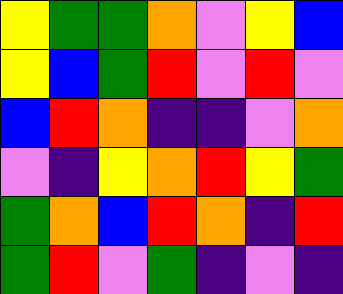[["yellow", "green", "green", "orange", "violet", "yellow", "blue"], ["yellow", "blue", "green", "red", "violet", "red", "violet"], ["blue", "red", "orange", "indigo", "indigo", "violet", "orange"], ["violet", "indigo", "yellow", "orange", "red", "yellow", "green"], ["green", "orange", "blue", "red", "orange", "indigo", "red"], ["green", "red", "violet", "green", "indigo", "violet", "indigo"]]